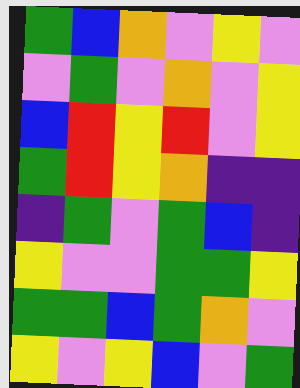[["green", "blue", "orange", "violet", "yellow", "violet"], ["violet", "green", "violet", "orange", "violet", "yellow"], ["blue", "red", "yellow", "red", "violet", "yellow"], ["green", "red", "yellow", "orange", "indigo", "indigo"], ["indigo", "green", "violet", "green", "blue", "indigo"], ["yellow", "violet", "violet", "green", "green", "yellow"], ["green", "green", "blue", "green", "orange", "violet"], ["yellow", "violet", "yellow", "blue", "violet", "green"]]